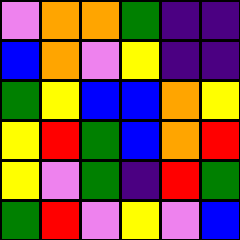[["violet", "orange", "orange", "green", "indigo", "indigo"], ["blue", "orange", "violet", "yellow", "indigo", "indigo"], ["green", "yellow", "blue", "blue", "orange", "yellow"], ["yellow", "red", "green", "blue", "orange", "red"], ["yellow", "violet", "green", "indigo", "red", "green"], ["green", "red", "violet", "yellow", "violet", "blue"]]